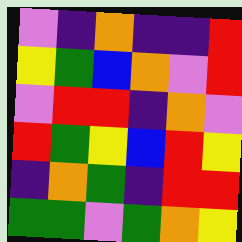[["violet", "indigo", "orange", "indigo", "indigo", "red"], ["yellow", "green", "blue", "orange", "violet", "red"], ["violet", "red", "red", "indigo", "orange", "violet"], ["red", "green", "yellow", "blue", "red", "yellow"], ["indigo", "orange", "green", "indigo", "red", "red"], ["green", "green", "violet", "green", "orange", "yellow"]]